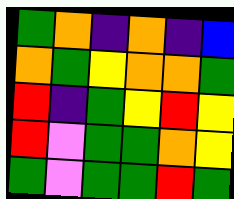[["green", "orange", "indigo", "orange", "indigo", "blue"], ["orange", "green", "yellow", "orange", "orange", "green"], ["red", "indigo", "green", "yellow", "red", "yellow"], ["red", "violet", "green", "green", "orange", "yellow"], ["green", "violet", "green", "green", "red", "green"]]